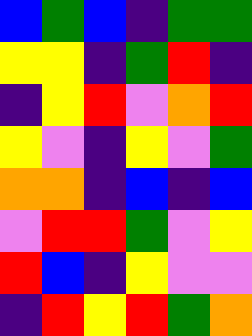[["blue", "green", "blue", "indigo", "green", "green"], ["yellow", "yellow", "indigo", "green", "red", "indigo"], ["indigo", "yellow", "red", "violet", "orange", "red"], ["yellow", "violet", "indigo", "yellow", "violet", "green"], ["orange", "orange", "indigo", "blue", "indigo", "blue"], ["violet", "red", "red", "green", "violet", "yellow"], ["red", "blue", "indigo", "yellow", "violet", "violet"], ["indigo", "red", "yellow", "red", "green", "orange"]]